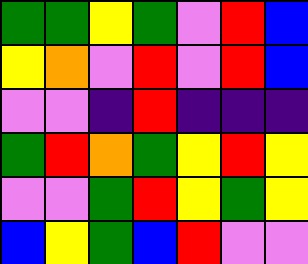[["green", "green", "yellow", "green", "violet", "red", "blue"], ["yellow", "orange", "violet", "red", "violet", "red", "blue"], ["violet", "violet", "indigo", "red", "indigo", "indigo", "indigo"], ["green", "red", "orange", "green", "yellow", "red", "yellow"], ["violet", "violet", "green", "red", "yellow", "green", "yellow"], ["blue", "yellow", "green", "blue", "red", "violet", "violet"]]